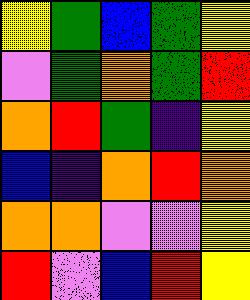[["yellow", "green", "blue", "green", "yellow"], ["violet", "green", "orange", "green", "red"], ["orange", "red", "green", "indigo", "yellow"], ["blue", "indigo", "orange", "red", "orange"], ["orange", "orange", "violet", "violet", "yellow"], ["red", "violet", "blue", "red", "yellow"]]